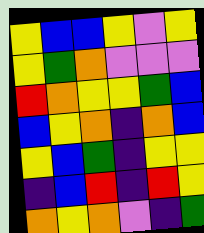[["yellow", "blue", "blue", "yellow", "violet", "yellow"], ["yellow", "green", "orange", "violet", "violet", "violet"], ["red", "orange", "yellow", "yellow", "green", "blue"], ["blue", "yellow", "orange", "indigo", "orange", "blue"], ["yellow", "blue", "green", "indigo", "yellow", "yellow"], ["indigo", "blue", "red", "indigo", "red", "yellow"], ["orange", "yellow", "orange", "violet", "indigo", "green"]]